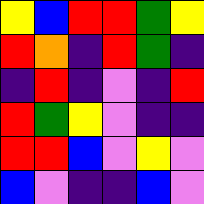[["yellow", "blue", "red", "red", "green", "yellow"], ["red", "orange", "indigo", "red", "green", "indigo"], ["indigo", "red", "indigo", "violet", "indigo", "red"], ["red", "green", "yellow", "violet", "indigo", "indigo"], ["red", "red", "blue", "violet", "yellow", "violet"], ["blue", "violet", "indigo", "indigo", "blue", "violet"]]